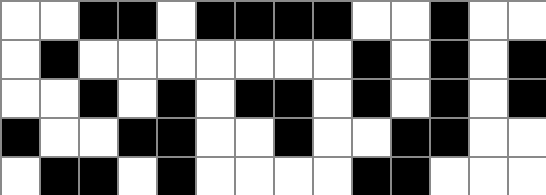[["white", "white", "black", "black", "white", "black", "black", "black", "black", "white", "white", "black", "white", "white"], ["white", "black", "white", "white", "white", "white", "white", "white", "white", "black", "white", "black", "white", "black"], ["white", "white", "black", "white", "black", "white", "black", "black", "white", "black", "white", "black", "white", "black"], ["black", "white", "white", "black", "black", "white", "white", "black", "white", "white", "black", "black", "white", "white"], ["white", "black", "black", "white", "black", "white", "white", "white", "white", "black", "black", "white", "white", "white"]]